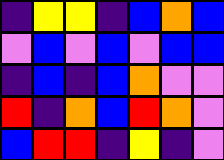[["indigo", "yellow", "yellow", "indigo", "blue", "orange", "blue"], ["violet", "blue", "violet", "blue", "violet", "blue", "blue"], ["indigo", "blue", "indigo", "blue", "orange", "violet", "violet"], ["red", "indigo", "orange", "blue", "red", "orange", "violet"], ["blue", "red", "red", "indigo", "yellow", "indigo", "violet"]]